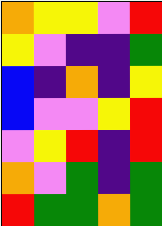[["orange", "yellow", "yellow", "violet", "red"], ["yellow", "violet", "indigo", "indigo", "green"], ["blue", "indigo", "orange", "indigo", "yellow"], ["blue", "violet", "violet", "yellow", "red"], ["violet", "yellow", "red", "indigo", "red"], ["orange", "violet", "green", "indigo", "green"], ["red", "green", "green", "orange", "green"]]